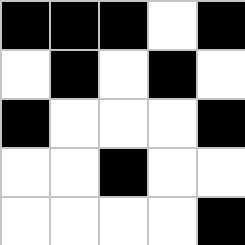[["black", "black", "black", "white", "black"], ["white", "black", "white", "black", "white"], ["black", "white", "white", "white", "black"], ["white", "white", "black", "white", "white"], ["white", "white", "white", "white", "black"]]